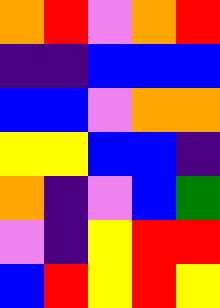[["orange", "red", "violet", "orange", "red"], ["indigo", "indigo", "blue", "blue", "blue"], ["blue", "blue", "violet", "orange", "orange"], ["yellow", "yellow", "blue", "blue", "indigo"], ["orange", "indigo", "violet", "blue", "green"], ["violet", "indigo", "yellow", "red", "red"], ["blue", "red", "yellow", "red", "yellow"]]